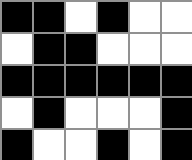[["black", "black", "white", "black", "white", "white"], ["white", "black", "black", "white", "white", "white"], ["black", "black", "black", "black", "black", "black"], ["white", "black", "white", "white", "white", "black"], ["black", "white", "white", "black", "white", "black"]]